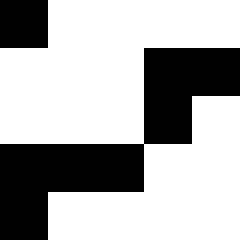[["black", "white", "white", "white", "white"], ["white", "white", "white", "black", "black"], ["white", "white", "white", "black", "white"], ["black", "black", "black", "white", "white"], ["black", "white", "white", "white", "white"]]